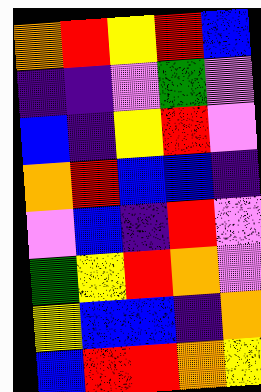[["orange", "red", "yellow", "red", "blue"], ["indigo", "indigo", "violet", "green", "violet"], ["blue", "indigo", "yellow", "red", "violet"], ["orange", "red", "blue", "blue", "indigo"], ["violet", "blue", "indigo", "red", "violet"], ["green", "yellow", "red", "orange", "violet"], ["yellow", "blue", "blue", "indigo", "orange"], ["blue", "red", "red", "orange", "yellow"]]